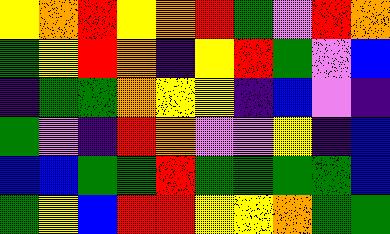[["yellow", "orange", "red", "yellow", "orange", "red", "green", "violet", "red", "orange"], ["green", "yellow", "red", "orange", "indigo", "yellow", "red", "green", "violet", "blue"], ["indigo", "green", "green", "orange", "yellow", "yellow", "indigo", "blue", "violet", "indigo"], ["green", "violet", "indigo", "red", "orange", "violet", "violet", "yellow", "indigo", "blue"], ["blue", "blue", "green", "green", "red", "green", "green", "green", "green", "blue"], ["green", "yellow", "blue", "red", "red", "yellow", "yellow", "orange", "green", "green"]]